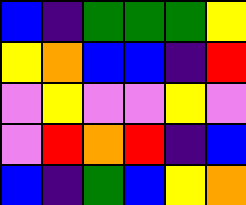[["blue", "indigo", "green", "green", "green", "yellow"], ["yellow", "orange", "blue", "blue", "indigo", "red"], ["violet", "yellow", "violet", "violet", "yellow", "violet"], ["violet", "red", "orange", "red", "indigo", "blue"], ["blue", "indigo", "green", "blue", "yellow", "orange"]]